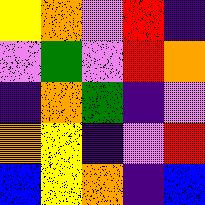[["yellow", "orange", "violet", "red", "indigo"], ["violet", "green", "violet", "red", "orange"], ["indigo", "orange", "green", "indigo", "violet"], ["orange", "yellow", "indigo", "violet", "red"], ["blue", "yellow", "orange", "indigo", "blue"]]